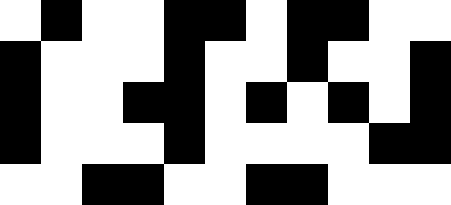[["white", "black", "white", "white", "black", "black", "white", "black", "black", "white", "white"], ["black", "white", "white", "white", "black", "white", "white", "black", "white", "white", "black"], ["black", "white", "white", "black", "black", "white", "black", "white", "black", "white", "black"], ["black", "white", "white", "white", "black", "white", "white", "white", "white", "black", "black"], ["white", "white", "black", "black", "white", "white", "black", "black", "white", "white", "white"]]